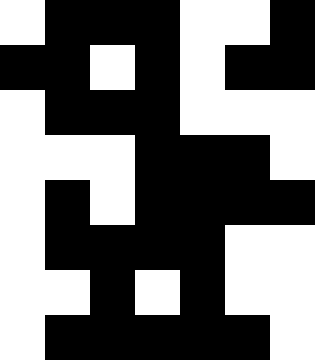[["white", "black", "black", "black", "white", "white", "black"], ["black", "black", "white", "black", "white", "black", "black"], ["white", "black", "black", "black", "white", "white", "white"], ["white", "white", "white", "black", "black", "black", "white"], ["white", "black", "white", "black", "black", "black", "black"], ["white", "black", "black", "black", "black", "white", "white"], ["white", "white", "black", "white", "black", "white", "white"], ["white", "black", "black", "black", "black", "black", "white"]]